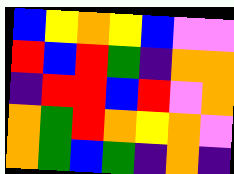[["blue", "yellow", "orange", "yellow", "blue", "violet", "violet"], ["red", "blue", "red", "green", "indigo", "orange", "orange"], ["indigo", "red", "red", "blue", "red", "violet", "orange"], ["orange", "green", "red", "orange", "yellow", "orange", "violet"], ["orange", "green", "blue", "green", "indigo", "orange", "indigo"]]